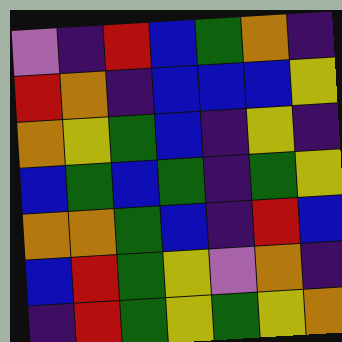[["violet", "indigo", "red", "blue", "green", "orange", "indigo"], ["red", "orange", "indigo", "blue", "blue", "blue", "yellow"], ["orange", "yellow", "green", "blue", "indigo", "yellow", "indigo"], ["blue", "green", "blue", "green", "indigo", "green", "yellow"], ["orange", "orange", "green", "blue", "indigo", "red", "blue"], ["blue", "red", "green", "yellow", "violet", "orange", "indigo"], ["indigo", "red", "green", "yellow", "green", "yellow", "orange"]]